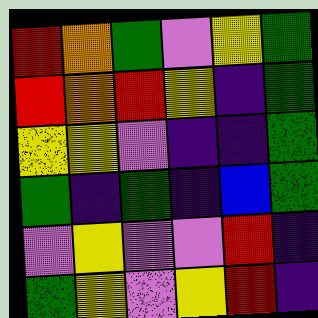[["red", "orange", "green", "violet", "yellow", "green"], ["red", "orange", "red", "yellow", "indigo", "green"], ["yellow", "yellow", "violet", "indigo", "indigo", "green"], ["green", "indigo", "green", "indigo", "blue", "green"], ["violet", "yellow", "violet", "violet", "red", "indigo"], ["green", "yellow", "violet", "yellow", "red", "indigo"]]